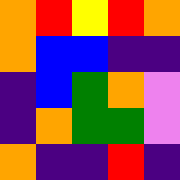[["orange", "red", "yellow", "red", "orange"], ["orange", "blue", "blue", "indigo", "indigo"], ["indigo", "blue", "green", "orange", "violet"], ["indigo", "orange", "green", "green", "violet"], ["orange", "indigo", "indigo", "red", "indigo"]]